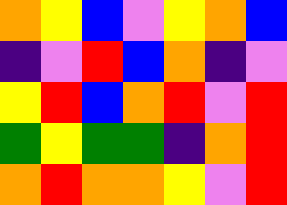[["orange", "yellow", "blue", "violet", "yellow", "orange", "blue"], ["indigo", "violet", "red", "blue", "orange", "indigo", "violet"], ["yellow", "red", "blue", "orange", "red", "violet", "red"], ["green", "yellow", "green", "green", "indigo", "orange", "red"], ["orange", "red", "orange", "orange", "yellow", "violet", "red"]]